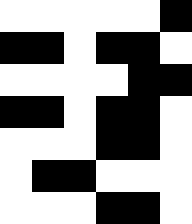[["white", "white", "white", "white", "white", "black"], ["black", "black", "white", "black", "black", "white"], ["white", "white", "white", "white", "black", "black"], ["black", "black", "white", "black", "black", "white"], ["white", "white", "white", "black", "black", "white"], ["white", "black", "black", "white", "white", "white"], ["white", "white", "white", "black", "black", "white"]]